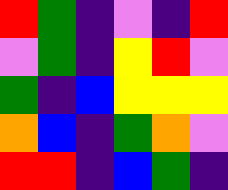[["red", "green", "indigo", "violet", "indigo", "red"], ["violet", "green", "indigo", "yellow", "red", "violet"], ["green", "indigo", "blue", "yellow", "yellow", "yellow"], ["orange", "blue", "indigo", "green", "orange", "violet"], ["red", "red", "indigo", "blue", "green", "indigo"]]